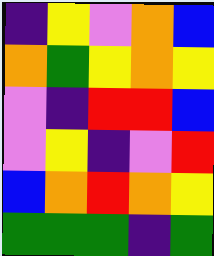[["indigo", "yellow", "violet", "orange", "blue"], ["orange", "green", "yellow", "orange", "yellow"], ["violet", "indigo", "red", "red", "blue"], ["violet", "yellow", "indigo", "violet", "red"], ["blue", "orange", "red", "orange", "yellow"], ["green", "green", "green", "indigo", "green"]]